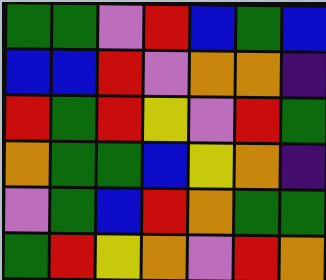[["green", "green", "violet", "red", "blue", "green", "blue"], ["blue", "blue", "red", "violet", "orange", "orange", "indigo"], ["red", "green", "red", "yellow", "violet", "red", "green"], ["orange", "green", "green", "blue", "yellow", "orange", "indigo"], ["violet", "green", "blue", "red", "orange", "green", "green"], ["green", "red", "yellow", "orange", "violet", "red", "orange"]]